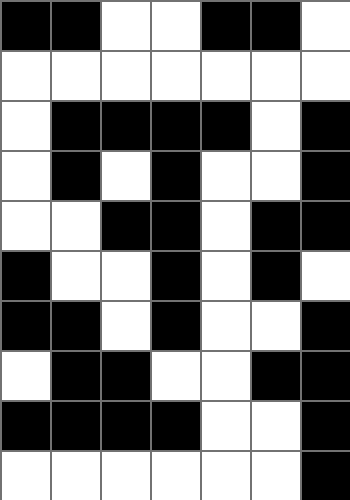[["black", "black", "white", "white", "black", "black", "white"], ["white", "white", "white", "white", "white", "white", "white"], ["white", "black", "black", "black", "black", "white", "black"], ["white", "black", "white", "black", "white", "white", "black"], ["white", "white", "black", "black", "white", "black", "black"], ["black", "white", "white", "black", "white", "black", "white"], ["black", "black", "white", "black", "white", "white", "black"], ["white", "black", "black", "white", "white", "black", "black"], ["black", "black", "black", "black", "white", "white", "black"], ["white", "white", "white", "white", "white", "white", "black"]]